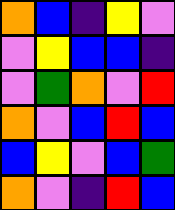[["orange", "blue", "indigo", "yellow", "violet"], ["violet", "yellow", "blue", "blue", "indigo"], ["violet", "green", "orange", "violet", "red"], ["orange", "violet", "blue", "red", "blue"], ["blue", "yellow", "violet", "blue", "green"], ["orange", "violet", "indigo", "red", "blue"]]